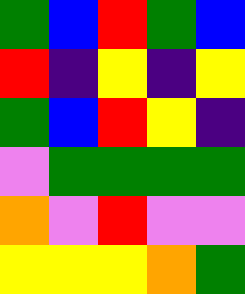[["green", "blue", "red", "green", "blue"], ["red", "indigo", "yellow", "indigo", "yellow"], ["green", "blue", "red", "yellow", "indigo"], ["violet", "green", "green", "green", "green"], ["orange", "violet", "red", "violet", "violet"], ["yellow", "yellow", "yellow", "orange", "green"]]